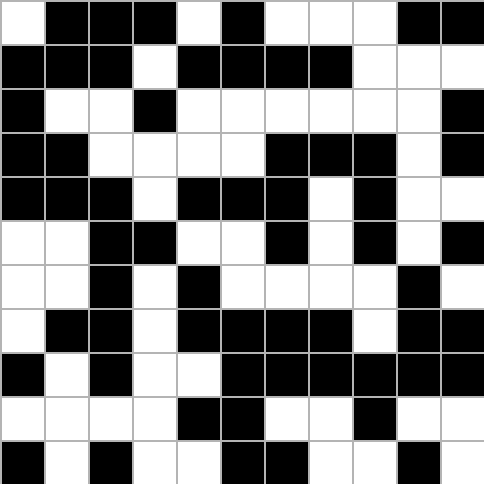[["white", "black", "black", "black", "white", "black", "white", "white", "white", "black", "black"], ["black", "black", "black", "white", "black", "black", "black", "black", "white", "white", "white"], ["black", "white", "white", "black", "white", "white", "white", "white", "white", "white", "black"], ["black", "black", "white", "white", "white", "white", "black", "black", "black", "white", "black"], ["black", "black", "black", "white", "black", "black", "black", "white", "black", "white", "white"], ["white", "white", "black", "black", "white", "white", "black", "white", "black", "white", "black"], ["white", "white", "black", "white", "black", "white", "white", "white", "white", "black", "white"], ["white", "black", "black", "white", "black", "black", "black", "black", "white", "black", "black"], ["black", "white", "black", "white", "white", "black", "black", "black", "black", "black", "black"], ["white", "white", "white", "white", "black", "black", "white", "white", "black", "white", "white"], ["black", "white", "black", "white", "white", "black", "black", "white", "white", "black", "white"]]